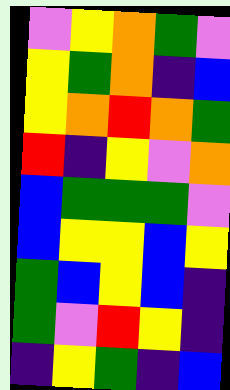[["violet", "yellow", "orange", "green", "violet"], ["yellow", "green", "orange", "indigo", "blue"], ["yellow", "orange", "red", "orange", "green"], ["red", "indigo", "yellow", "violet", "orange"], ["blue", "green", "green", "green", "violet"], ["blue", "yellow", "yellow", "blue", "yellow"], ["green", "blue", "yellow", "blue", "indigo"], ["green", "violet", "red", "yellow", "indigo"], ["indigo", "yellow", "green", "indigo", "blue"]]